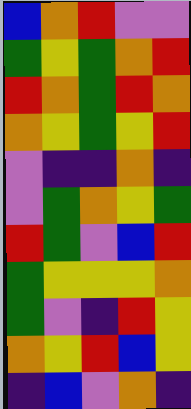[["blue", "orange", "red", "violet", "violet"], ["green", "yellow", "green", "orange", "red"], ["red", "orange", "green", "red", "orange"], ["orange", "yellow", "green", "yellow", "red"], ["violet", "indigo", "indigo", "orange", "indigo"], ["violet", "green", "orange", "yellow", "green"], ["red", "green", "violet", "blue", "red"], ["green", "yellow", "yellow", "yellow", "orange"], ["green", "violet", "indigo", "red", "yellow"], ["orange", "yellow", "red", "blue", "yellow"], ["indigo", "blue", "violet", "orange", "indigo"]]